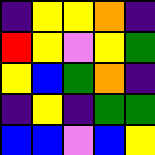[["indigo", "yellow", "yellow", "orange", "indigo"], ["red", "yellow", "violet", "yellow", "green"], ["yellow", "blue", "green", "orange", "indigo"], ["indigo", "yellow", "indigo", "green", "green"], ["blue", "blue", "violet", "blue", "yellow"]]